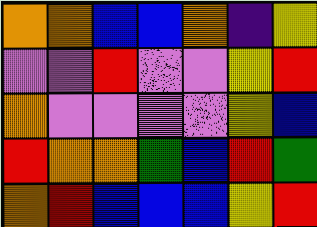[["orange", "orange", "blue", "blue", "orange", "indigo", "yellow"], ["violet", "violet", "red", "violet", "violet", "yellow", "red"], ["orange", "violet", "violet", "violet", "violet", "yellow", "blue"], ["red", "orange", "orange", "green", "blue", "red", "green"], ["orange", "red", "blue", "blue", "blue", "yellow", "red"]]